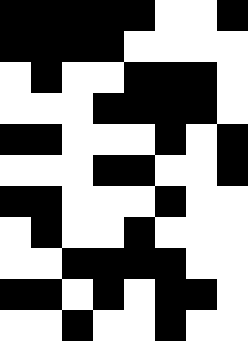[["black", "black", "black", "black", "black", "white", "white", "black"], ["black", "black", "black", "black", "white", "white", "white", "white"], ["white", "black", "white", "white", "black", "black", "black", "white"], ["white", "white", "white", "black", "black", "black", "black", "white"], ["black", "black", "white", "white", "white", "black", "white", "black"], ["white", "white", "white", "black", "black", "white", "white", "black"], ["black", "black", "white", "white", "white", "black", "white", "white"], ["white", "black", "white", "white", "black", "white", "white", "white"], ["white", "white", "black", "black", "black", "black", "white", "white"], ["black", "black", "white", "black", "white", "black", "black", "white"], ["white", "white", "black", "white", "white", "black", "white", "white"]]